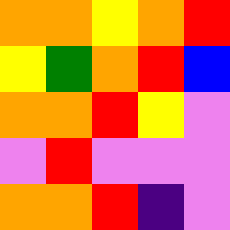[["orange", "orange", "yellow", "orange", "red"], ["yellow", "green", "orange", "red", "blue"], ["orange", "orange", "red", "yellow", "violet"], ["violet", "red", "violet", "violet", "violet"], ["orange", "orange", "red", "indigo", "violet"]]